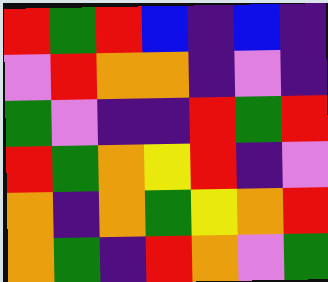[["red", "green", "red", "blue", "indigo", "blue", "indigo"], ["violet", "red", "orange", "orange", "indigo", "violet", "indigo"], ["green", "violet", "indigo", "indigo", "red", "green", "red"], ["red", "green", "orange", "yellow", "red", "indigo", "violet"], ["orange", "indigo", "orange", "green", "yellow", "orange", "red"], ["orange", "green", "indigo", "red", "orange", "violet", "green"]]